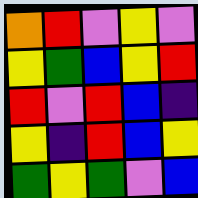[["orange", "red", "violet", "yellow", "violet"], ["yellow", "green", "blue", "yellow", "red"], ["red", "violet", "red", "blue", "indigo"], ["yellow", "indigo", "red", "blue", "yellow"], ["green", "yellow", "green", "violet", "blue"]]